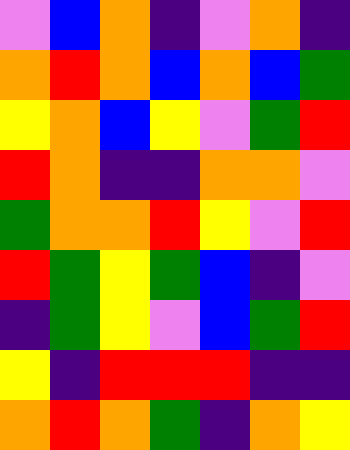[["violet", "blue", "orange", "indigo", "violet", "orange", "indigo"], ["orange", "red", "orange", "blue", "orange", "blue", "green"], ["yellow", "orange", "blue", "yellow", "violet", "green", "red"], ["red", "orange", "indigo", "indigo", "orange", "orange", "violet"], ["green", "orange", "orange", "red", "yellow", "violet", "red"], ["red", "green", "yellow", "green", "blue", "indigo", "violet"], ["indigo", "green", "yellow", "violet", "blue", "green", "red"], ["yellow", "indigo", "red", "red", "red", "indigo", "indigo"], ["orange", "red", "orange", "green", "indigo", "orange", "yellow"]]